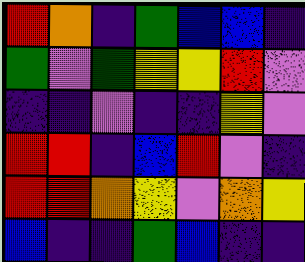[["red", "orange", "indigo", "green", "blue", "blue", "indigo"], ["green", "violet", "green", "yellow", "yellow", "red", "violet"], ["indigo", "indigo", "violet", "indigo", "indigo", "yellow", "violet"], ["red", "red", "indigo", "blue", "red", "violet", "indigo"], ["red", "red", "orange", "yellow", "violet", "orange", "yellow"], ["blue", "indigo", "indigo", "green", "blue", "indigo", "indigo"]]